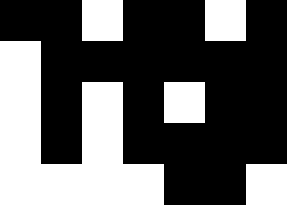[["black", "black", "white", "black", "black", "white", "black"], ["white", "black", "black", "black", "black", "black", "black"], ["white", "black", "white", "black", "white", "black", "black"], ["white", "black", "white", "black", "black", "black", "black"], ["white", "white", "white", "white", "black", "black", "white"]]